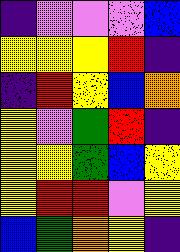[["indigo", "violet", "violet", "violet", "blue"], ["yellow", "yellow", "yellow", "red", "indigo"], ["indigo", "red", "yellow", "blue", "orange"], ["yellow", "violet", "green", "red", "indigo"], ["yellow", "yellow", "green", "blue", "yellow"], ["yellow", "red", "red", "violet", "yellow"], ["blue", "green", "orange", "yellow", "indigo"]]